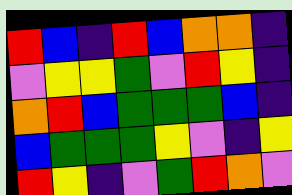[["red", "blue", "indigo", "red", "blue", "orange", "orange", "indigo"], ["violet", "yellow", "yellow", "green", "violet", "red", "yellow", "indigo"], ["orange", "red", "blue", "green", "green", "green", "blue", "indigo"], ["blue", "green", "green", "green", "yellow", "violet", "indigo", "yellow"], ["red", "yellow", "indigo", "violet", "green", "red", "orange", "violet"]]